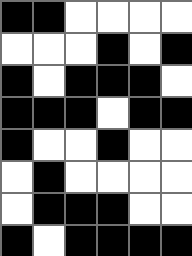[["black", "black", "white", "white", "white", "white"], ["white", "white", "white", "black", "white", "black"], ["black", "white", "black", "black", "black", "white"], ["black", "black", "black", "white", "black", "black"], ["black", "white", "white", "black", "white", "white"], ["white", "black", "white", "white", "white", "white"], ["white", "black", "black", "black", "white", "white"], ["black", "white", "black", "black", "black", "black"]]